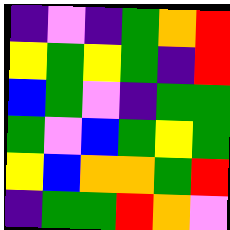[["indigo", "violet", "indigo", "green", "orange", "red"], ["yellow", "green", "yellow", "green", "indigo", "red"], ["blue", "green", "violet", "indigo", "green", "green"], ["green", "violet", "blue", "green", "yellow", "green"], ["yellow", "blue", "orange", "orange", "green", "red"], ["indigo", "green", "green", "red", "orange", "violet"]]